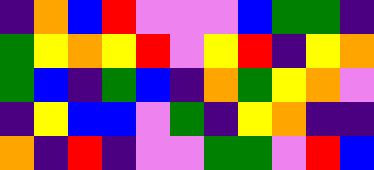[["indigo", "orange", "blue", "red", "violet", "violet", "violet", "blue", "green", "green", "indigo"], ["green", "yellow", "orange", "yellow", "red", "violet", "yellow", "red", "indigo", "yellow", "orange"], ["green", "blue", "indigo", "green", "blue", "indigo", "orange", "green", "yellow", "orange", "violet"], ["indigo", "yellow", "blue", "blue", "violet", "green", "indigo", "yellow", "orange", "indigo", "indigo"], ["orange", "indigo", "red", "indigo", "violet", "violet", "green", "green", "violet", "red", "blue"]]